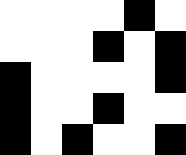[["white", "white", "white", "white", "black", "white"], ["white", "white", "white", "black", "white", "black"], ["black", "white", "white", "white", "white", "black"], ["black", "white", "white", "black", "white", "white"], ["black", "white", "black", "white", "white", "black"]]